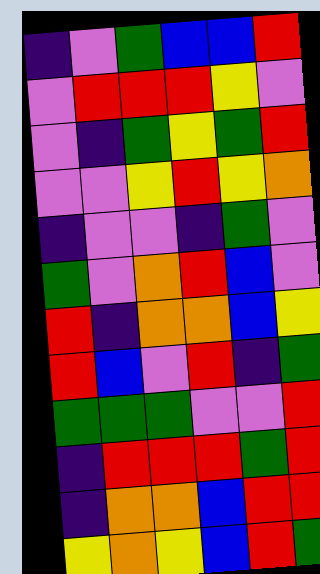[["indigo", "violet", "green", "blue", "blue", "red"], ["violet", "red", "red", "red", "yellow", "violet"], ["violet", "indigo", "green", "yellow", "green", "red"], ["violet", "violet", "yellow", "red", "yellow", "orange"], ["indigo", "violet", "violet", "indigo", "green", "violet"], ["green", "violet", "orange", "red", "blue", "violet"], ["red", "indigo", "orange", "orange", "blue", "yellow"], ["red", "blue", "violet", "red", "indigo", "green"], ["green", "green", "green", "violet", "violet", "red"], ["indigo", "red", "red", "red", "green", "red"], ["indigo", "orange", "orange", "blue", "red", "red"], ["yellow", "orange", "yellow", "blue", "red", "green"]]